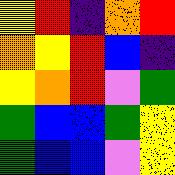[["yellow", "red", "indigo", "orange", "red"], ["orange", "yellow", "red", "blue", "indigo"], ["yellow", "orange", "red", "violet", "green"], ["green", "blue", "blue", "green", "yellow"], ["green", "blue", "blue", "violet", "yellow"]]